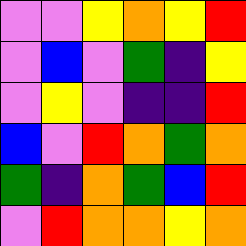[["violet", "violet", "yellow", "orange", "yellow", "red"], ["violet", "blue", "violet", "green", "indigo", "yellow"], ["violet", "yellow", "violet", "indigo", "indigo", "red"], ["blue", "violet", "red", "orange", "green", "orange"], ["green", "indigo", "orange", "green", "blue", "red"], ["violet", "red", "orange", "orange", "yellow", "orange"]]